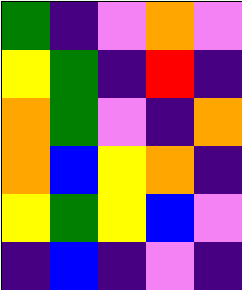[["green", "indigo", "violet", "orange", "violet"], ["yellow", "green", "indigo", "red", "indigo"], ["orange", "green", "violet", "indigo", "orange"], ["orange", "blue", "yellow", "orange", "indigo"], ["yellow", "green", "yellow", "blue", "violet"], ["indigo", "blue", "indigo", "violet", "indigo"]]